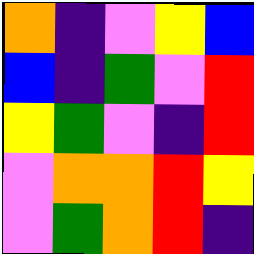[["orange", "indigo", "violet", "yellow", "blue"], ["blue", "indigo", "green", "violet", "red"], ["yellow", "green", "violet", "indigo", "red"], ["violet", "orange", "orange", "red", "yellow"], ["violet", "green", "orange", "red", "indigo"]]